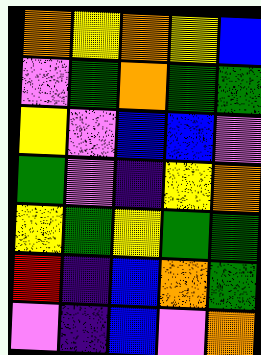[["orange", "yellow", "orange", "yellow", "blue"], ["violet", "green", "orange", "green", "green"], ["yellow", "violet", "blue", "blue", "violet"], ["green", "violet", "indigo", "yellow", "orange"], ["yellow", "green", "yellow", "green", "green"], ["red", "indigo", "blue", "orange", "green"], ["violet", "indigo", "blue", "violet", "orange"]]